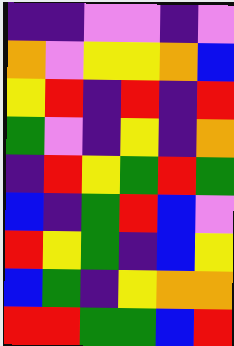[["indigo", "indigo", "violet", "violet", "indigo", "violet"], ["orange", "violet", "yellow", "yellow", "orange", "blue"], ["yellow", "red", "indigo", "red", "indigo", "red"], ["green", "violet", "indigo", "yellow", "indigo", "orange"], ["indigo", "red", "yellow", "green", "red", "green"], ["blue", "indigo", "green", "red", "blue", "violet"], ["red", "yellow", "green", "indigo", "blue", "yellow"], ["blue", "green", "indigo", "yellow", "orange", "orange"], ["red", "red", "green", "green", "blue", "red"]]